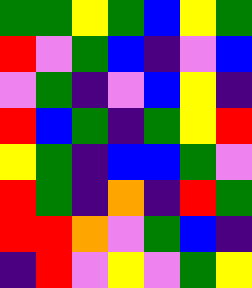[["green", "green", "yellow", "green", "blue", "yellow", "green"], ["red", "violet", "green", "blue", "indigo", "violet", "blue"], ["violet", "green", "indigo", "violet", "blue", "yellow", "indigo"], ["red", "blue", "green", "indigo", "green", "yellow", "red"], ["yellow", "green", "indigo", "blue", "blue", "green", "violet"], ["red", "green", "indigo", "orange", "indigo", "red", "green"], ["red", "red", "orange", "violet", "green", "blue", "indigo"], ["indigo", "red", "violet", "yellow", "violet", "green", "yellow"]]